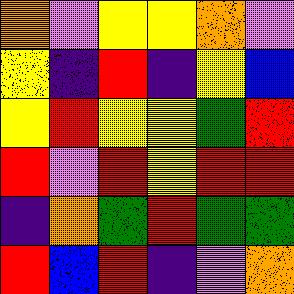[["orange", "violet", "yellow", "yellow", "orange", "violet"], ["yellow", "indigo", "red", "indigo", "yellow", "blue"], ["yellow", "red", "yellow", "yellow", "green", "red"], ["red", "violet", "red", "yellow", "red", "red"], ["indigo", "orange", "green", "red", "green", "green"], ["red", "blue", "red", "indigo", "violet", "orange"]]